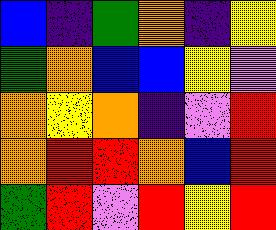[["blue", "indigo", "green", "orange", "indigo", "yellow"], ["green", "orange", "blue", "blue", "yellow", "violet"], ["orange", "yellow", "orange", "indigo", "violet", "red"], ["orange", "red", "red", "orange", "blue", "red"], ["green", "red", "violet", "red", "yellow", "red"]]